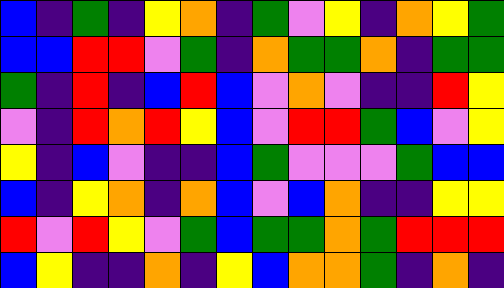[["blue", "indigo", "green", "indigo", "yellow", "orange", "indigo", "green", "violet", "yellow", "indigo", "orange", "yellow", "green"], ["blue", "blue", "red", "red", "violet", "green", "indigo", "orange", "green", "green", "orange", "indigo", "green", "green"], ["green", "indigo", "red", "indigo", "blue", "red", "blue", "violet", "orange", "violet", "indigo", "indigo", "red", "yellow"], ["violet", "indigo", "red", "orange", "red", "yellow", "blue", "violet", "red", "red", "green", "blue", "violet", "yellow"], ["yellow", "indigo", "blue", "violet", "indigo", "indigo", "blue", "green", "violet", "violet", "violet", "green", "blue", "blue"], ["blue", "indigo", "yellow", "orange", "indigo", "orange", "blue", "violet", "blue", "orange", "indigo", "indigo", "yellow", "yellow"], ["red", "violet", "red", "yellow", "violet", "green", "blue", "green", "green", "orange", "green", "red", "red", "red"], ["blue", "yellow", "indigo", "indigo", "orange", "indigo", "yellow", "blue", "orange", "orange", "green", "indigo", "orange", "indigo"]]